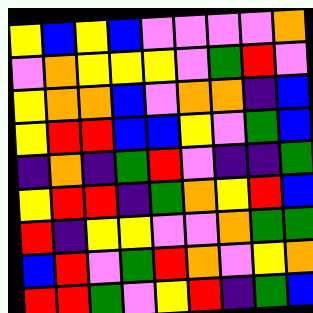[["yellow", "blue", "yellow", "blue", "violet", "violet", "violet", "violet", "orange"], ["violet", "orange", "yellow", "yellow", "yellow", "violet", "green", "red", "violet"], ["yellow", "orange", "orange", "blue", "violet", "orange", "orange", "indigo", "blue"], ["yellow", "red", "red", "blue", "blue", "yellow", "violet", "green", "blue"], ["indigo", "orange", "indigo", "green", "red", "violet", "indigo", "indigo", "green"], ["yellow", "red", "red", "indigo", "green", "orange", "yellow", "red", "blue"], ["red", "indigo", "yellow", "yellow", "violet", "violet", "orange", "green", "green"], ["blue", "red", "violet", "green", "red", "orange", "violet", "yellow", "orange"], ["red", "red", "green", "violet", "yellow", "red", "indigo", "green", "blue"]]